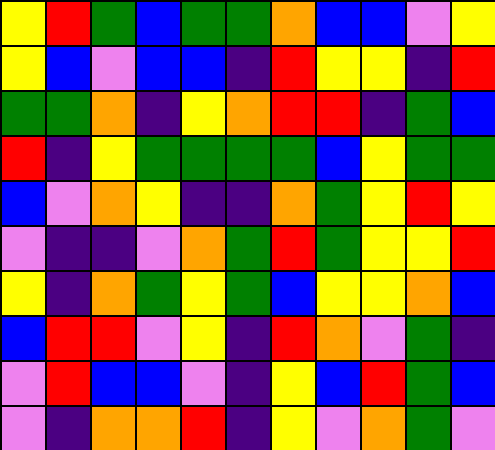[["yellow", "red", "green", "blue", "green", "green", "orange", "blue", "blue", "violet", "yellow"], ["yellow", "blue", "violet", "blue", "blue", "indigo", "red", "yellow", "yellow", "indigo", "red"], ["green", "green", "orange", "indigo", "yellow", "orange", "red", "red", "indigo", "green", "blue"], ["red", "indigo", "yellow", "green", "green", "green", "green", "blue", "yellow", "green", "green"], ["blue", "violet", "orange", "yellow", "indigo", "indigo", "orange", "green", "yellow", "red", "yellow"], ["violet", "indigo", "indigo", "violet", "orange", "green", "red", "green", "yellow", "yellow", "red"], ["yellow", "indigo", "orange", "green", "yellow", "green", "blue", "yellow", "yellow", "orange", "blue"], ["blue", "red", "red", "violet", "yellow", "indigo", "red", "orange", "violet", "green", "indigo"], ["violet", "red", "blue", "blue", "violet", "indigo", "yellow", "blue", "red", "green", "blue"], ["violet", "indigo", "orange", "orange", "red", "indigo", "yellow", "violet", "orange", "green", "violet"]]